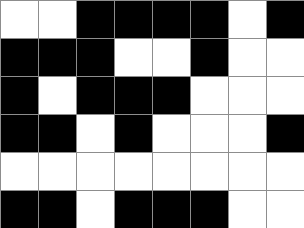[["white", "white", "black", "black", "black", "black", "white", "black"], ["black", "black", "black", "white", "white", "black", "white", "white"], ["black", "white", "black", "black", "black", "white", "white", "white"], ["black", "black", "white", "black", "white", "white", "white", "black"], ["white", "white", "white", "white", "white", "white", "white", "white"], ["black", "black", "white", "black", "black", "black", "white", "white"]]